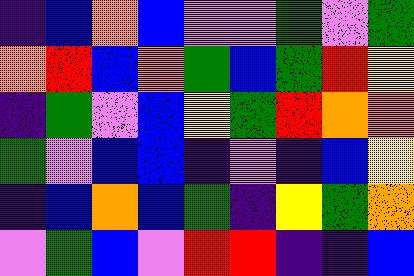[["indigo", "blue", "orange", "blue", "violet", "violet", "green", "violet", "green"], ["orange", "red", "blue", "orange", "green", "blue", "green", "red", "yellow"], ["indigo", "green", "violet", "blue", "yellow", "green", "red", "orange", "orange"], ["green", "violet", "blue", "blue", "indigo", "violet", "indigo", "blue", "yellow"], ["indigo", "blue", "orange", "blue", "green", "indigo", "yellow", "green", "orange"], ["violet", "green", "blue", "violet", "red", "red", "indigo", "indigo", "blue"]]